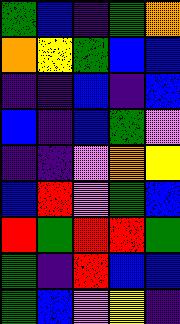[["green", "blue", "indigo", "green", "orange"], ["orange", "yellow", "green", "blue", "blue"], ["indigo", "indigo", "blue", "indigo", "blue"], ["blue", "indigo", "blue", "green", "violet"], ["indigo", "indigo", "violet", "orange", "yellow"], ["blue", "red", "violet", "green", "blue"], ["red", "green", "red", "red", "green"], ["green", "indigo", "red", "blue", "blue"], ["green", "blue", "violet", "yellow", "indigo"]]